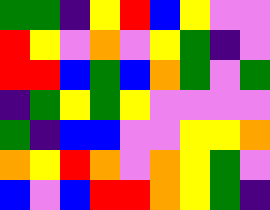[["green", "green", "indigo", "yellow", "red", "blue", "yellow", "violet", "violet"], ["red", "yellow", "violet", "orange", "violet", "yellow", "green", "indigo", "violet"], ["red", "red", "blue", "green", "blue", "orange", "green", "violet", "green"], ["indigo", "green", "yellow", "green", "yellow", "violet", "violet", "violet", "violet"], ["green", "indigo", "blue", "blue", "violet", "violet", "yellow", "yellow", "orange"], ["orange", "yellow", "red", "orange", "violet", "orange", "yellow", "green", "violet"], ["blue", "violet", "blue", "red", "red", "orange", "yellow", "green", "indigo"]]